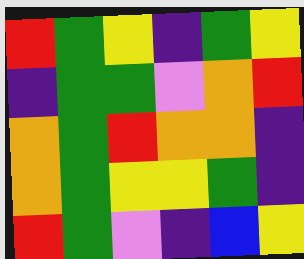[["red", "green", "yellow", "indigo", "green", "yellow"], ["indigo", "green", "green", "violet", "orange", "red"], ["orange", "green", "red", "orange", "orange", "indigo"], ["orange", "green", "yellow", "yellow", "green", "indigo"], ["red", "green", "violet", "indigo", "blue", "yellow"]]